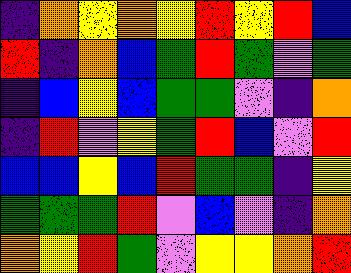[["indigo", "orange", "yellow", "orange", "yellow", "red", "yellow", "red", "blue"], ["red", "indigo", "orange", "blue", "green", "red", "green", "violet", "green"], ["indigo", "blue", "yellow", "blue", "green", "green", "violet", "indigo", "orange"], ["indigo", "red", "violet", "yellow", "green", "red", "blue", "violet", "red"], ["blue", "blue", "yellow", "blue", "red", "green", "green", "indigo", "yellow"], ["green", "green", "green", "red", "violet", "blue", "violet", "indigo", "orange"], ["orange", "yellow", "red", "green", "violet", "yellow", "yellow", "orange", "red"]]